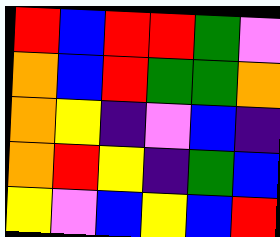[["red", "blue", "red", "red", "green", "violet"], ["orange", "blue", "red", "green", "green", "orange"], ["orange", "yellow", "indigo", "violet", "blue", "indigo"], ["orange", "red", "yellow", "indigo", "green", "blue"], ["yellow", "violet", "blue", "yellow", "blue", "red"]]